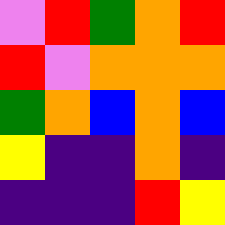[["violet", "red", "green", "orange", "red"], ["red", "violet", "orange", "orange", "orange"], ["green", "orange", "blue", "orange", "blue"], ["yellow", "indigo", "indigo", "orange", "indigo"], ["indigo", "indigo", "indigo", "red", "yellow"]]